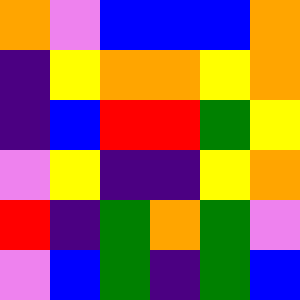[["orange", "violet", "blue", "blue", "blue", "orange"], ["indigo", "yellow", "orange", "orange", "yellow", "orange"], ["indigo", "blue", "red", "red", "green", "yellow"], ["violet", "yellow", "indigo", "indigo", "yellow", "orange"], ["red", "indigo", "green", "orange", "green", "violet"], ["violet", "blue", "green", "indigo", "green", "blue"]]